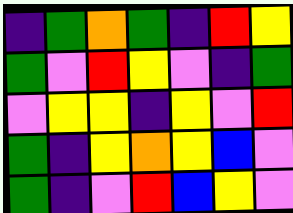[["indigo", "green", "orange", "green", "indigo", "red", "yellow"], ["green", "violet", "red", "yellow", "violet", "indigo", "green"], ["violet", "yellow", "yellow", "indigo", "yellow", "violet", "red"], ["green", "indigo", "yellow", "orange", "yellow", "blue", "violet"], ["green", "indigo", "violet", "red", "blue", "yellow", "violet"]]